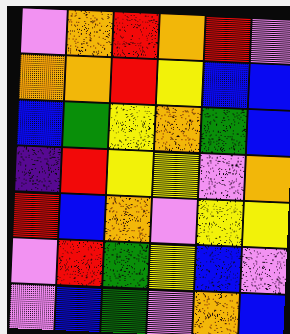[["violet", "orange", "red", "orange", "red", "violet"], ["orange", "orange", "red", "yellow", "blue", "blue"], ["blue", "green", "yellow", "orange", "green", "blue"], ["indigo", "red", "yellow", "yellow", "violet", "orange"], ["red", "blue", "orange", "violet", "yellow", "yellow"], ["violet", "red", "green", "yellow", "blue", "violet"], ["violet", "blue", "green", "violet", "orange", "blue"]]